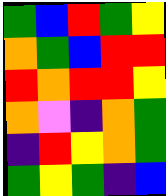[["green", "blue", "red", "green", "yellow"], ["orange", "green", "blue", "red", "red"], ["red", "orange", "red", "red", "yellow"], ["orange", "violet", "indigo", "orange", "green"], ["indigo", "red", "yellow", "orange", "green"], ["green", "yellow", "green", "indigo", "blue"]]